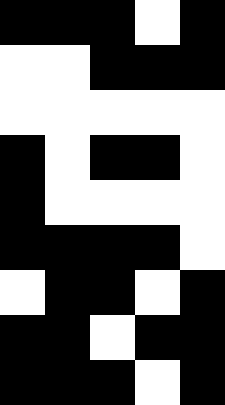[["black", "black", "black", "white", "black"], ["white", "white", "black", "black", "black"], ["white", "white", "white", "white", "white"], ["black", "white", "black", "black", "white"], ["black", "white", "white", "white", "white"], ["black", "black", "black", "black", "white"], ["white", "black", "black", "white", "black"], ["black", "black", "white", "black", "black"], ["black", "black", "black", "white", "black"]]